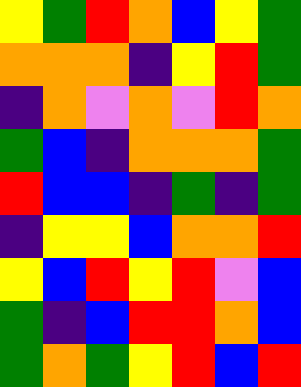[["yellow", "green", "red", "orange", "blue", "yellow", "green"], ["orange", "orange", "orange", "indigo", "yellow", "red", "green"], ["indigo", "orange", "violet", "orange", "violet", "red", "orange"], ["green", "blue", "indigo", "orange", "orange", "orange", "green"], ["red", "blue", "blue", "indigo", "green", "indigo", "green"], ["indigo", "yellow", "yellow", "blue", "orange", "orange", "red"], ["yellow", "blue", "red", "yellow", "red", "violet", "blue"], ["green", "indigo", "blue", "red", "red", "orange", "blue"], ["green", "orange", "green", "yellow", "red", "blue", "red"]]